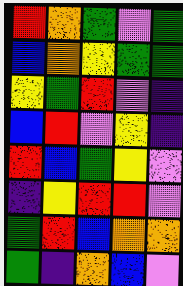[["red", "orange", "green", "violet", "green"], ["blue", "orange", "yellow", "green", "green"], ["yellow", "green", "red", "violet", "indigo"], ["blue", "red", "violet", "yellow", "indigo"], ["red", "blue", "green", "yellow", "violet"], ["indigo", "yellow", "red", "red", "violet"], ["green", "red", "blue", "orange", "orange"], ["green", "indigo", "orange", "blue", "violet"]]